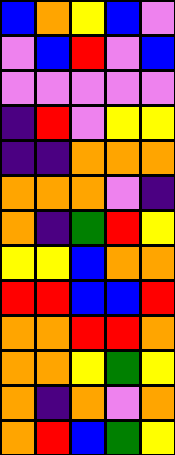[["blue", "orange", "yellow", "blue", "violet"], ["violet", "blue", "red", "violet", "blue"], ["violet", "violet", "violet", "violet", "violet"], ["indigo", "red", "violet", "yellow", "yellow"], ["indigo", "indigo", "orange", "orange", "orange"], ["orange", "orange", "orange", "violet", "indigo"], ["orange", "indigo", "green", "red", "yellow"], ["yellow", "yellow", "blue", "orange", "orange"], ["red", "red", "blue", "blue", "red"], ["orange", "orange", "red", "red", "orange"], ["orange", "orange", "yellow", "green", "yellow"], ["orange", "indigo", "orange", "violet", "orange"], ["orange", "red", "blue", "green", "yellow"]]